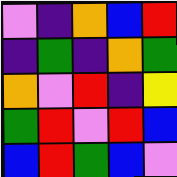[["violet", "indigo", "orange", "blue", "red"], ["indigo", "green", "indigo", "orange", "green"], ["orange", "violet", "red", "indigo", "yellow"], ["green", "red", "violet", "red", "blue"], ["blue", "red", "green", "blue", "violet"]]